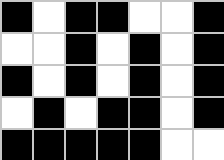[["black", "white", "black", "black", "white", "white", "black"], ["white", "white", "black", "white", "black", "white", "black"], ["black", "white", "black", "white", "black", "white", "black"], ["white", "black", "white", "black", "black", "white", "black"], ["black", "black", "black", "black", "black", "white", "white"]]